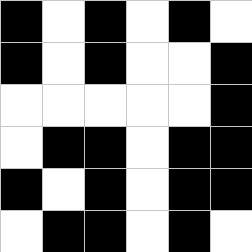[["black", "white", "black", "white", "black", "white"], ["black", "white", "black", "white", "white", "black"], ["white", "white", "white", "white", "white", "black"], ["white", "black", "black", "white", "black", "black"], ["black", "white", "black", "white", "black", "black"], ["white", "black", "black", "white", "black", "white"]]